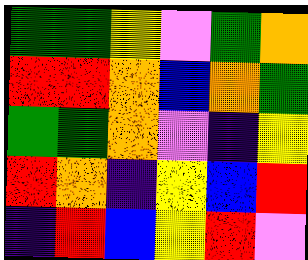[["green", "green", "yellow", "violet", "green", "orange"], ["red", "red", "orange", "blue", "orange", "green"], ["green", "green", "orange", "violet", "indigo", "yellow"], ["red", "orange", "indigo", "yellow", "blue", "red"], ["indigo", "red", "blue", "yellow", "red", "violet"]]